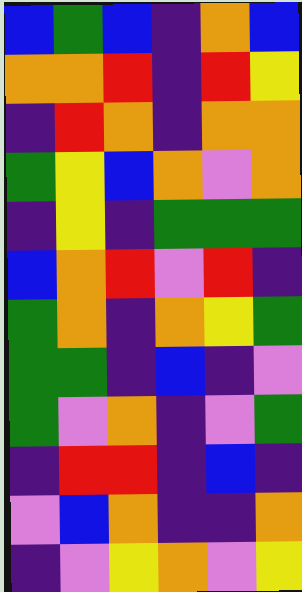[["blue", "green", "blue", "indigo", "orange", "blue"], ["orange", "orange", "red", "indigo", "red", "yellow"], ["indigo", "red", "orange", "indigo", "orange", "orange"], ["green", "yellow", "blue", "orange", "violet", "orange"], ["indigo", "yellow", "indigo", "green", "green", "green"], ["blue", "orange", "red", "violet", "red", "indigo"], ["green", "orange", "indigo", "orange", "yellow", "green"], ["green", "green", "indigo", "blue", "indigo", "violet"], ["green", "violet", "orange", "indigo", "violet", "green"], ["indigo", "red", "red", "indigo", "blue", "indigo"], ["violet", "blue", "orange", "indigo", "indigo", "orange"], ["indigo", "violet", "yellow", "orange", "violet", "yellow"]]